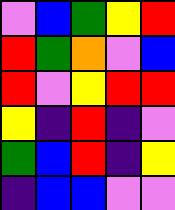[["violet", "blue", "green", "yellow", "red"], ["red", "green", "orange", "violet", "blue"], ["red", "violet", "yellow", "red", "red"], ["yellow", "indigo", "red", "indigo", "violet"], ["green", "blue", "red", "indigo", "yellow"], ["indigo", "blue", "blue", "violet", "violet"]]